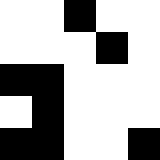[["white", "white", "black", "white", "white"], ["white", "white", "white", "black", "white"], ["black", "black", "white", "white", "white"], ["white", "black", "white", "white", "white"], ["black", "black", "white", "white", "black"]]